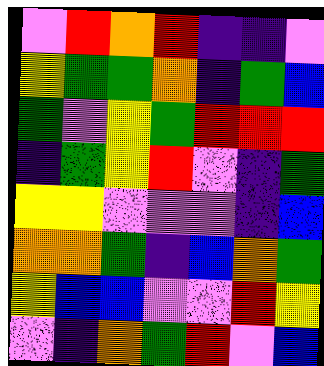[["violet", "red", "orange", "red", "indigo", "indigo", "violet"], ["yellow", "green", "green", "orange", "indigo", "green", "blue"], ["green", "violet", "yellow", "green", "red", "red", "red"], ["indigo", "green", "yellow", "red", "violet", "indigo", "green"], ["yellow", "yellow", "violet", "violet", "violet", "indigo", "blue"], ["orange", "orange", "green", "indigo", "blue", "orange", "green"], ["yellow", "blue", "blue", "violet", "violet", "red", "yellow"], ["violet", "indigo", "orange", "green", "red", "violet", "blue"]]